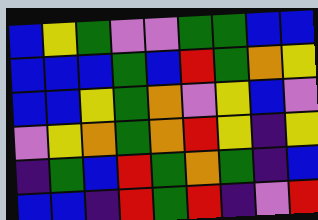[["blue", "yellow", "green", "violet", "violet", "green", "green", "blue", "blue"], ["blue", "blue", "blue", "green", "blue", "red", "green", "orange", "yellow"], ["blue", "blue", "yellow", "green", "orange", "violet", "yellow", "blue", "violet"], ["violet", "yellow", "orange", "green", "orange", "red", "yellow", "indigo", "yellow"], ["indigo", "green", "blue", "red", "green", "orange", "green", "indigo", "blue"], ["blue", "blue", "indigo", "red", "green", "red", "indigo", "violet", "red"]]